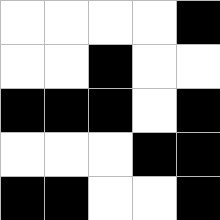[["white", "white", "white", "white", "black"], ["white", "white", "black", "white", "white"], ["black", "black", "black", "white", "black"], ["white", "white", "white", "black", "black"], ["black", "black", "white", "white", "black"]]